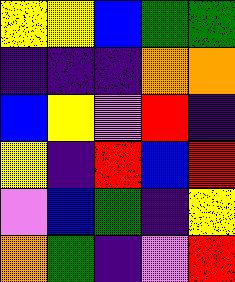[["yellow", "yellow", "blue", "green", "green"], ["indigo", "indigo", "indigo", "orange", "orange"], ["blue", "yellow", "violet", "red", "indigo"], ["yellow", "indigo", "red", "blue", "red"], ["violet", "blue", "green", "indigo", "yellow"], ["orange", "green", "indigo", "violet", "red"]]